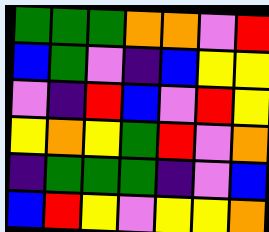[["green", "green", "green", "orange", "orange", "violet", "red"], ["blue", "green", "violet", "indigo", "blue", "yellow", "yellow"], ["violet", "indigo", "red", "blue", "violet", "red", "yellow"], ["yellow", "orange", "yellow", "green", "red", "violet", "orange"], ["indigo", "green", "green", "green", "indigo", "violet", "blue"], ["blue", "red", "yellow", "violet", "yellow", "yellow", "orange"]]